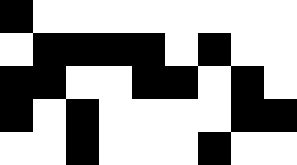[["black", "white", "white", "white", "white", "white", "white", "white", "white"], ["white", "black", "black", "black", "black", "white", "black", "white", "white"], ["black", "black", "white", "white", "black", "black", "white", "black", "white"], ["black", "white", "black", "white", "white", "white", "white", "black", "black"], ["white", "white", "black", "white", "white", "white", "black", "white", "white"]]